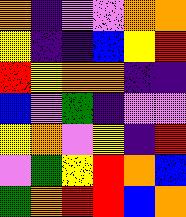[["orange", "indigo", "violet", "violet", "orange", "orange"], ["yellow", "indigo", "indigo", "blue", "yellow", "red"], ["red", "yellow", "orange", "orange", "indigo", "indigo"], ["blue", "violet", "green", "indigo", "violet", "violet"], ["yellow", "orange", "violet", "yellow", "indigo", "red"], ["violet", "green", "yellow", "red", "orange", "blue"], ["green", "orange", "red", "red", "blue", "orange"]]